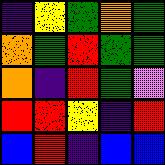[["indigo", "yellow", "green", "orange", "green"], ["orange", "green", "red", "green", "green"], ["orange", "indigo", "red", "green", "violet"], ["red", "red", "yellow", "indigo", "red"], ["blue", "red", "indigo", "blue", "blue"]]